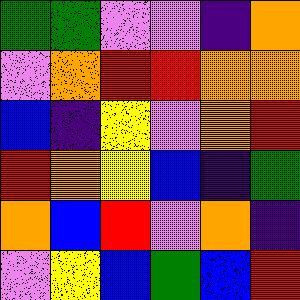[["green", "green", "violet", "violet", "indigo", "orange"], ["violet", "orange", "red", "red", "orange", "orange"], ["blue", "indigo", "yellow", "violet", "orange", "red"], ["red", "orange", "yellow", "blue", "indigo", "green"], ["orange", "blue", "red", "violet", "orange", "indigo"], ["violet", "yellow", "blue", "green", "blue", "red"]]